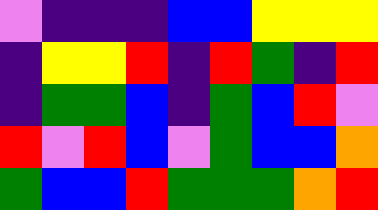[["violet", "indigo", "indigo", "indigo", "blue", "blue", "yellow", "yellow", "yellow"], ["indigo", "yellow", "yellow", "red", "indigo", "red", "green", "indigo", "red"], ["indigo", "green", "green", "blue", "indigo", "green", "blue", "red", "violet"], ["red", "violet", "red", "blue", "violet", "green", "blue", "blue", "orange"], ["green", "blue", "blue", "red", "green", "green", "green", "orange", "red"]]